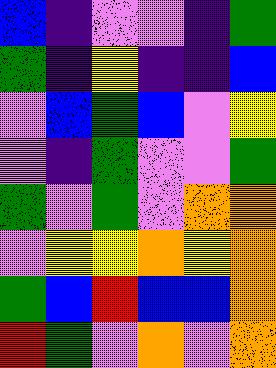[["blue", "indigo", "violet", "violet", "indigo", "green"], ["green", "indigo", "yellow", "indigo", "indigo", "blue"], ["violet", "blue", "green", "blue", "violet", "yellow"], ["violet", "indigo", "green", "violet", "violet", "green"], ["green", "violet", "green", "violet", "orange", "orange"], ["violet", "yellow", "yellow", "orange", "yellow", "orange"], ["green", "blue", "red", "blue", "blue", "orange"], ["red", "green", "violet", "orange", "violet", "orange"]]